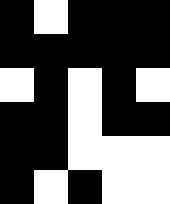[["black", "white", "black", "black", "black"], ["black", "black", "black", "black", "black"], ["white", "black", "white", "black", "white"], ["black", "black", "white", "black", "black"], ["black", "black", "white", "white", "white"], ["black", "white", "black", "white", "white"]]